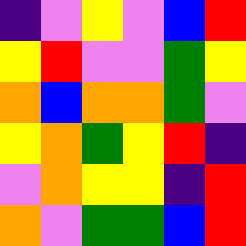[["indigo", "violet", "yellow", "violet", "blue", "red"], ["yellow", "red", "violet", "violet", "green", "yellow"], ["orange", "blue", "orange", "orange", "green", "violet"], ["yellow", "orange", "green", "yellow", "red", "indigo"], ["violet", "orange", "yellow", "yellow", "indigo", "red"], ["orange", "violet", "green", "green", "blue", "red"]]